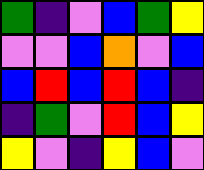[["green", "indigo", "violet", "blue", "green", "yellow"], ["violet", "violet", "blue", "orange", "violet", "blue"], ["blue", "red", "blue", "red", "blue", "indigo"], ["indigo", "green", "violet", "red", "blue", "yellow"], ["yellow", "violet", "indigo", "yellow", "blue", "violet"]]